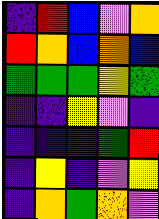[["indigo", "red", "blue", "violet", "orange"], ["red", "orange", "blue", "orange", "blue"], ["green", "green", "green", "yellow", "green"], ["indigo", "indigo", "yellow", "violet", "indigo"], ["indigo", "indigo", "indigo", "green", "red"], ["indigo", "yellow", "indigo", "violet", "yellow"], ["indigo", "orange", "green", "orange", "violet"]]